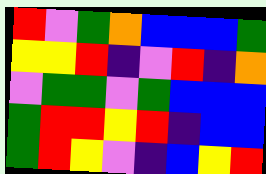[["red", "violet", "green", "orange", "blue", "blue", "blue", "green"], ["yellow", "yellow", "red", "indigo", "violet", "red", "indigo", "orange"], ["violet", "green", "green", "violet", "green", "blue", "blue", "blue"], ["green", "red", "red", "yellow", "red", "indigo", "blue", "blue"], ["green", "red", "yellow", "violet", "indigo", "blue", "yellow", "red"]]